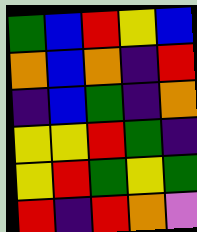[["green", "blue", "red", "yellow", "blue"], ["orange", "blue", "orange", "indigo", "red"], ["indigo", "blue", "green", "indigo", "orange"], ["yellow", "yellow", "red", "green", "indigo"], ["yellow", "red", "green", "yellow", "green"], ["red", "indigo", "red", "orange", "violet"]]